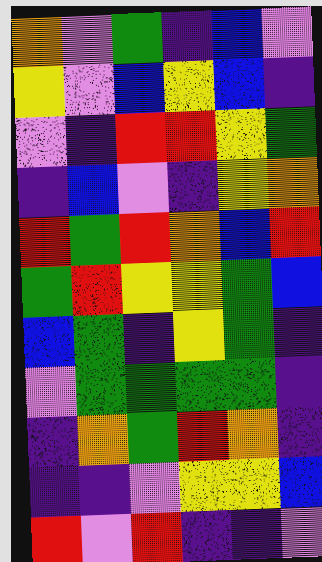[["orange", "violet", "green", "indigo", "blue", "violet"], ["yellow", "violet", "blue", "yellow", "blue", "indigo"], ["violet", "indigo", "red", "red", "yellow", "green"], ["indigo", "blue", "violet", "indigo", "yellow", "orange"], ["red", "green", "red", "orange", "blue", "red"], ["green", "red", "yellow", "yellow", "green", "blue"], ["blue", "green", "indigo", "yellow", "green", "indigo"], ["violet", "green", "green", "green", "green", "indigo"], ["indigo", "orange", "green", "red", "orange", "indigo"], ["indigo", "indigo", "violet", "yellow", "yellow", "blue"], ["red", "violet", "red", "indigo", "indigo", "violet"]]